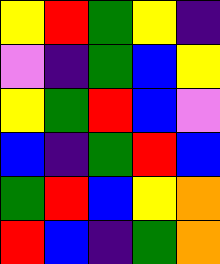[["yellow", "red", "green", "yellow", "indigo"], ["violet", "indigo", "green", "blue", "yellow"], ["yellow", "green", "red", "blue", "violet"], ["blue", "indigo", "green", "red", "blue"], ["green", "red", "blue", "yellow", "orange"], ["red", "blue", "indigo", "green", "orange"]]